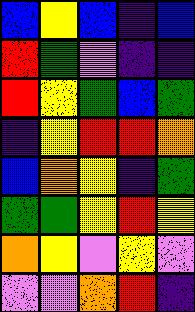[["blue", "yellow", "blue", "indigo", "blue"], ["red", "green", "violet", "indigo", "indigo"], ["red", "yellow", "green", "blue", "green"], ["indigo", "yellow", "red", "red", "orange"], ["blue", "orange", "yellow", "indigo", "green"], ["green", "green", "yellow", "red", "yellow"], ["orange", "yellow", "violet", "yellow", "violet"], ["violet", "violet", "orange", "red", "indigo"]]